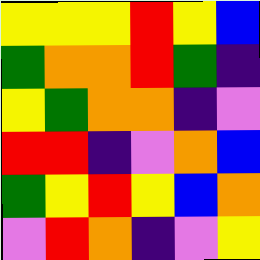[["yellow", "yellow", "yellow", "red", "yellow", "blue"], ["green", "orange", "orange", "red", "green", "indigo"], ["yellow", "green", "orange", "orange", "indigo", "violet"], ["red", "red", "indigo", "violet", "orange", "blue"], ["green", "yellow", "red", "yellow", "blue", "orange"], ["violet", "red", "orange", "indigo", "violet", "yellow"]]